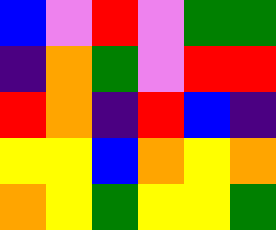[["blue", "violet", "red", "violet", "green", "green"], ["indigo", "orange", "green", "violet", "red", "red"], ["red", "orange", "indigo", "red", "blue", "indigo"], ["yellow", "yellow", "blue", "orange", "yellow", "orange"], ["orange", "yellow", "green", "yellow", "yellow", "green"]]